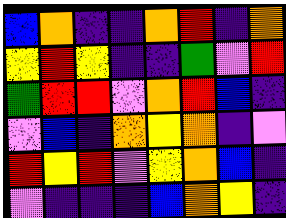[["blue", "orange", "indigo", "indigo", "orange", "red", "indigo", "orange"], ["yellow", "red", "yellow", "indigo", "indigo", "green", "violet", "red"], ["green", "red", "red", "violet", "orange", "red", "blue", "indigo"], ["violet", "blue", "indigo", "orange", "yellow", "orange", "indigo", "violet"], ["red", "yellow", "red", "violet", "yellow", "orange", "blue", "indigo"], ["violet", "indigo", "indigo", "indigo", "blue", "orange", "yellow", "indigo"]]